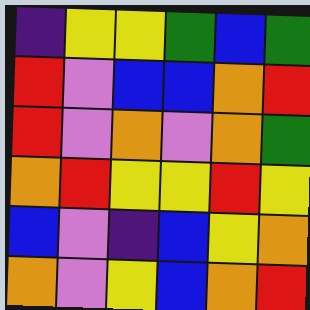[["indigo", "yellow", "yellow", "green", "blue", "green"], ["red", "violet", "blue", "blue", "orange", "red"], ["red", "violet", "orange", "violet", "orange", "green"], ["orange", "red", "yellow", "yellow", "red", "yellow"], ["blue", "violet", "indigo", "blue", "yellow", "orange"], ["orange", "violet", "yellow", "blue", "orange", "red"]]